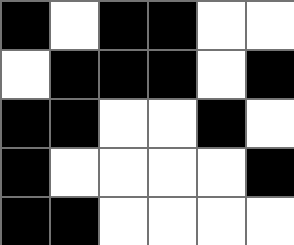[["black", "white", "black", "black", "white", "white"], ["white", "black", "black", "black", "white", "black"], ["black", "black", "white", "white", "black", "white"], ["black", "white", "white", "white", "white", "black"], ["black", "black", "white", "white", "white", "white"]]